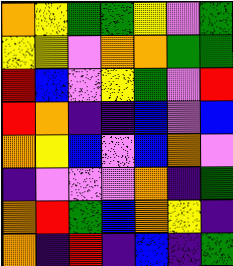[["orange", "yellow", "green", "green", "yellow", "violet", "green"], ["yellow", "yellow", "violet", "orange", "orange", "green", "green"], ["red", "blue", "violet", "yellow", "green", "violet", "red"], ["red", "orange", "indigo", "indigo", "blue", "violet", "blue"], ["orange", "yellow", "blue", "violet", "blue", "orange", "violet"], ["indigo", "violet", "violet", "violet", "orange", "indigo", "green"], ["orange", "red", "green", "blue", "orange", "yellow", "indigo"], ["orange", "indigo", "red", "indigo", "blue", "indigo", "green"]]